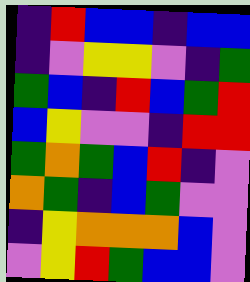[["indigo", "red", "blue", "blue", "indigo", "blue", "blue"], ["indigo", "violet", "yellow", "yellow", "violet", "indigo", "green"], ["green", "blue", "indigo", "red", "blue", "green", "red"], ["blue", "yellow", "violet", "violet", "indigo", "red", "red"], ["green", "orange", "green", "blue", "red", "indigo", "violet"], ["orange", "green", "indigo", "blue", "green", "violet", "violet"], ["indigo", "yellow", "orange", "orange", "orange", "blue", "violet"], ["violet", "yellow", "red", "green", "blue", "blue", "violet"]]